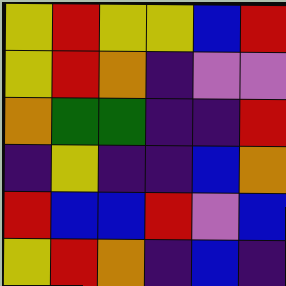[["yellow", "red", "yellow", "yellow", "blue", "red"], ["yellow", "red", "orange", "indigo", "violet", "violet"], ["orange", "green", "green", "indigo", "indigo", "red"], ["indigo", "yellow", "indigo", "indigo", "blue", "orange"], ["red", "blue", "blue", "red", "violet", "blue"], ["yellow", "red", "orange", "indigo", "blue", "indigo"]]